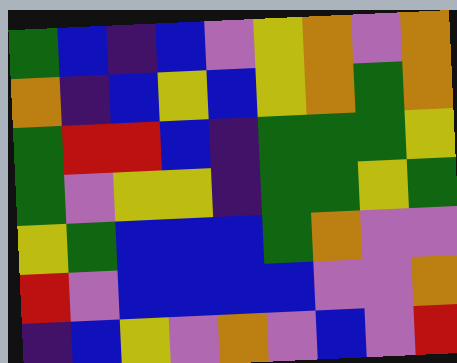[["green", "blue", "indigo", "blue", "violet", "yellow", "orange", "violet", "orange"], ["orange", "indigo", "blue", "yellow", "blue", "yellow", "orange", "green", "orange"], ["green", "red", "red", "blue", "indigo", "green", "green", "green", "yellow"], ["green", "violet", "yellow", "yellow", "indigo", "green", "green", "yellow", "green"], ["yellow", "green", "blue", "blue", "blue", "green", "orange", "violet", "violet"], ["red", "violet", "blue", "blue", "blue", "blue", "violet", "violet", "orange"], ["indigo", "blue", "yellow", "violet", "orange", "violet", "blue", "violet", "red"]]